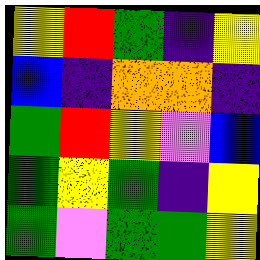[["yellow", "red", "green", "indigo", "yellow"], ["blue", "indigo", "orange", "orange", "indigo"], ["green", "red", "yellow", "violet", "blue"], ["green", "yellow", "green", "indigo", "yellow"], ["green", "violet", "green", "green", "yellow"]]